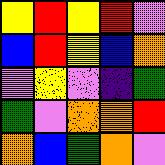[["yellow", "red", "yellow", "red", "violet"], ["blue", "red", "yellow", "blue", "orange"], ["violet", "yellow", "violet", "indigo", "green"], ["green", "violet", "orange", "orange", "red"], ["orange", "blue", "green", "orange", "violet"]]